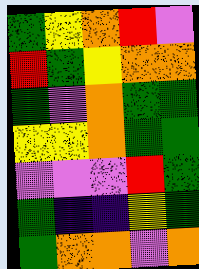[["green", "yellow", "orange", "red", "violet"], ["red", "green", "yellow", "orange", "orange"], ["green", "violet", "orange", "green", "green"], ["yellow", "yellow", "orange", "green", "green"], ["violet", "violet", "violet", "red", "green"], ["green", "indigo", "indigo", "yellow", "green"], ["green", "orange", "orange", "violet", "orange"]]